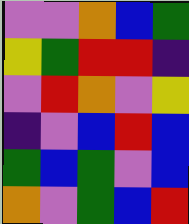[["violet", "violet", "orange", "blue", "green"], ["yellow", "green", "red", "red", "indigo"], ["violet", "red", "orange", "violet", "yellow"], ["indigo", "violet", "blue", "red", "blue"], ["green", "blue", "green", "violet", "blue"], ["orange", "violet", "green", "blue", "red"]]